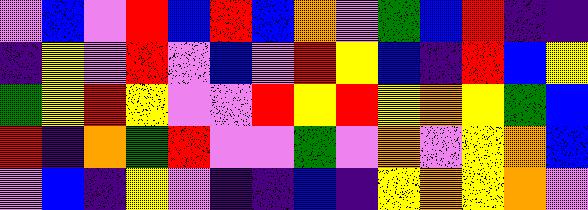[["violet", "blue", "violet", "red", "blue", "red", "blue", "orange", "violet", "green", "blue", "red", "indigo", "indigo"], ["indigo", "yellow", "violet", "red", "violet", "blue", "violet", "red", "yellow", "blue", "indigo", "red", "blue", "yellow"], ["green", "yellow", "red", "yellow", "violet", "violet", "red", "yellow", "red", "yellow", "orange", "yellow", "green", "blue"], ["red", "indigo", "orange", "green", "red", "violet", "violet", "green", "violet", "orange", "violet", "yellow", "orange", "blue"], ["violet", "blue", "indigo", "yellow", "violet", "indigo", "indigo", "blue", "indigo", "yellow", "orange", "yellow", "orange", "violet"]]